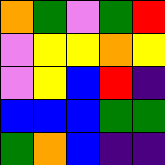[["orange", "green", "violet", "green", "red"], ["violet", "yellow", "yellow", "orange", "yellow"], ["violet", "yellow", "blue", "red", "indigo"], ["blue", "blue", "blue", "green", "green"], ["green", "orange", "blue", "indigo", "indigo"]]